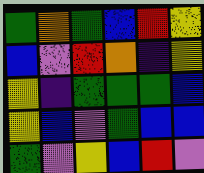[["green", "orange", "green", "blue", "red", "yellow"], ["blue", "violet", "red", "orange", "indigo", "yellow"], ["yellow", "indigo", "green", "green", "green", "blue"], ["yellow", "blue", "violet", "green", "blue", "blue"], ["green", "violet", "yellow", "blue", "red", "violet"]]